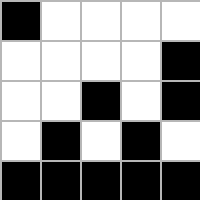[["black", "white", "white", "white", "white"], ["white", "white", "white", "white", "black"], ["white", "white", "black", "white", "black"], ["white", "black", "white", "black", "white"], ["black", "black", "black", "black", "black"]]